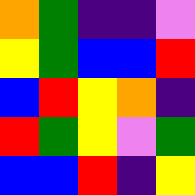[["orange", "green", "indigo", "indigo", "violet"], ["yellow", "green", "blue", "blue", "red"], ["blue", "red", "yellow", "orange", "indigo"], ["red", "green", "yellow", "violet", "green"], ["blue", "blue", "red", "indigo", "yellow"]]